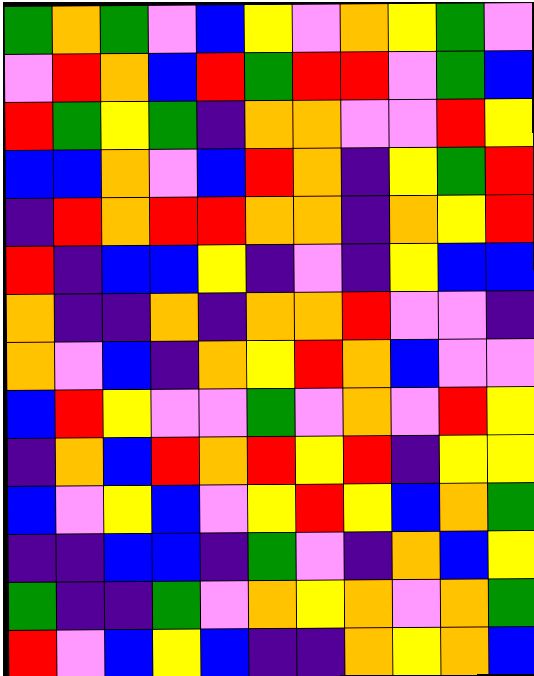[["green", "orange", "green", "violet", "blue", "yellow", "violet", "orange", "yellow", "green", "violet"], ["violet", "red", "orange", "blue", "red", "green", "red", "red", "violet", "green", "blue"], ["red", "green", "yellow", "green", "indigo", "orange", "orange", "violet", "violet", "red", "yellow"], ["blue", "blue", "orange", "violet", "blue", "red", "orange", "indigo", "yellow", "green", "red"], ["indigo", "red", "orange", "red", "red", "orange", "orange", "indigo", "orange", "yellow", "red"], ["red", "indigo", "blue", "blue", "yellow", "indigo", "violet", "indigo", "yellow", "blue", "blue"], ["orange", "indigo", "indigo", "orange", "indigo", "orange", "orange", "red", "violet", "violet", "indigo"], ["orange", "violet", "blue", "indigo", "orange", "yellow", "red", "orange", "blue", "violet", "violet"], ["blue", "red", "yellow", "violet", "violet", "green", "violet", "orange", "violet", "red", "yellow"], ["indigo", "orange", "blue", "red", "orange", "red", "yellow", "red", "indigo", "yellow", "yellow"], ["blue", "violet", "yellow", "blue", "violet", "yellow", "red", "yellow", "blue", "orange", "green"], ["indigo", "indigo", "blue", "blue", "indigo", "green", "violet", "indigo", "orange", "blue", "yellow"], ["green", "indigo", "indigo", "green", "violet", "orange", "yellow", "orange", "violet", "orange", "green"], ["red", "violet", "blue", "yellow", "blue", "indigo", "indigo", "orange", "yellow", "orange", "blue"]]